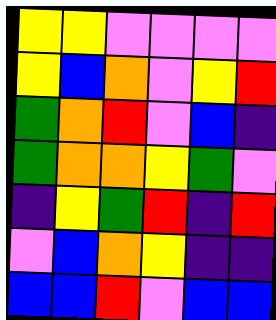[["yellow", "yellow", "violet", "violet", "violet", "violet"], ["yellow", "blue", "orange", "violet", "yellow", "red"], ["green", "orange", "red", "violet", "blue", "indigo"], ["green", "orange", "orange", "yellow", "green", "violet"], ["indigo", "yellow", "green", "red", "indigo", "red"], ["violet", "blue", "orange", "yellow", "indigo", "indigo"], ["blue", "blue", "red", "violet", "blue", "blue"]]